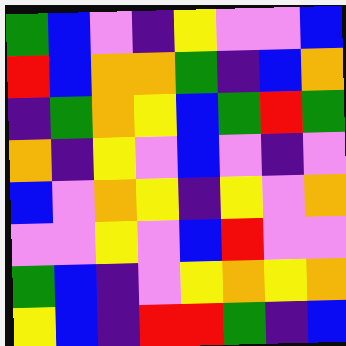[["green", "blue", "violet", "indigo", "yellow", "violet", "violet", "blue"], ["red", "blue", "orange", "orange", "green", "indigo", "blue", "orange"], ["indigo", "green", "orange", "yellow", "blue", "green", "red", "green"], ["orange", "indigo", "yellow", "violet", "blue", "violet", "indigo", "violet"], ["blue", "violet", "orange", "yellow", "indigo", "yellow", "violet", "orange"], ["violet", "violet", "yellow", "violet", "blue", "red", "violet", "violet"], ["green", "blue", "indigo", "violet", "yellow", "orange", "yellow", "orange"], ["yellow", "blue", "indigo", "red", "red", "green", "indigo", "blue"]]